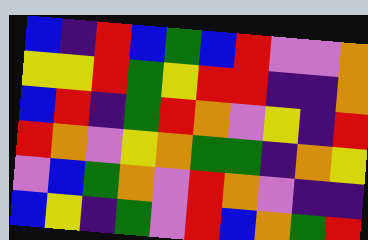[["blue", "indigo", "red", "blue", "green", "blue", "red", "violet", "violet", "orange"], ["yellow", "yellow", "red", "green", "yellow", "red", "red", "indigo", "indigo", "orange"], ["blue", "red", "indigo", "green", "red", "orange", "violet", "yellow", "indigo", "red"], ["red", "orange", "violet", "yellow", "orange", "green", "green", "indigo", "orange", "yellow"], ["violet", "blue", "green", "orange", "violet", "red", "orange", "violet", "indigo", "indigo"], ["blue", "yellow", "indigo", "green", "violet", "red", "blue", "orange", "green", "red"]]